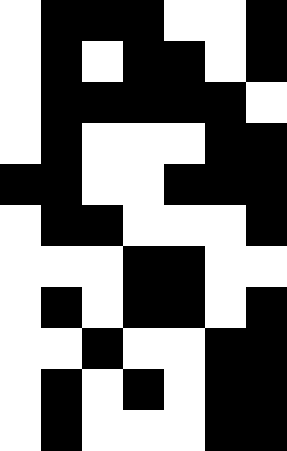[["white", "black", "black", "black", "white", "white", "black"], ["white", "black", "white", "black", "black", "white", "black"], ["white", "black", "black", "black", "black", "black", "white"], ["white", "black", "white", "white", "white", "black", "black"], ["black", "black", "white", "white", "black", "black", "black"], ["white", "black", "black", "white", "white", "white", "black"], ["white", "white", "white", "black", "black", "white", "white"], ["white", "black", "white", "black", "black", "white", "black"], ["white", "white", "black", "white", "white", "black", "black"], ["white", "black", "white", "black", "white", "black", "black"], ["white", "black", "white", "white", "white", "black", "black"]]